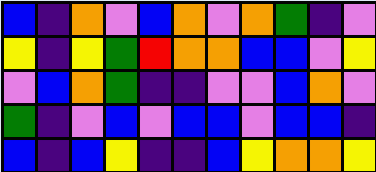[["blue", "indigo", "orange", "violet", "blue", "orange", "violet", "orange", "green", "indigo", "violet"], ["yellow", "indigo", "yellow", "green", "red", "orange", "orange", "blue", "blue", "violet", "yellow"], ["violet", "blue", "orange", "green", "indigo", "indigo", "violet", "violet", "blue", "orange", "violet"], ["green", "indigo", "violet", "blue", "violet", "blue", "blue", "violet", "blue", "blue", "indigo"], ["blue", "indigo", "blue", "yellow", "indigo", "indigo", "blue", "yellow", "orange", "orange", "yellow"]]